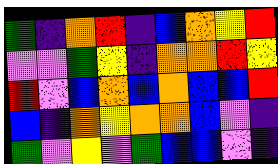[["green", "indigo", "orange", "red", "indigo", "blue", "orange", "yellow", "red"], ["violet", "violet", "green", "yellow", "indigo", "orange", "orange", "red", "yellow"], ["red", "violet", "blue", "orange", "blue", "orange", "blue", "blue", "red"], ["blue", "indigo", "orange", "yellow", "orange", "orange", "blue", "violet", "indigo"], ["green", "violet", "yellow", "violet", "green", "blue", "blue", "violet", "indigo"]]